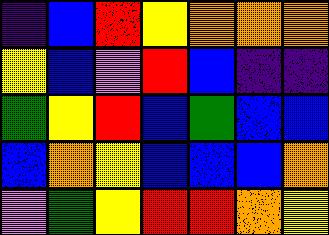[["indigo", "blue", "red", "yellow", "orange", "orange", "orange"], ["yellow", "blue", "violet", "red", "blue", "indigo", "indigo"], ["green", "yellow", "red", "blue", "green", "blue", "blue"], ["blue", "orange", "yellow", "blue", "blue", "blue", "orange"], ["violet", "green", "yellow", "red", "red", "orange", "yellow"]]